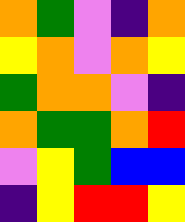[["orange", "green", "violet", "indigo", "orange"], ["yellow", "orange", "violet", "orange", "yellow"], ["green", "orange", "orange", "violet", "indigo"], ["orange", "green", "green", "orange", "red"], ["violet", "yellow", "green", "blue", "blue"], ["indigo", "yellow", "red", "red", "yellow"]]